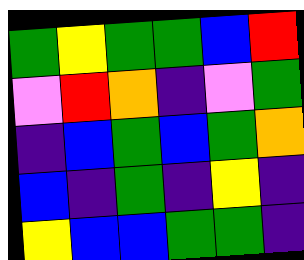[["green", "yellow", "green", "green", "blue", "red"], ["violet", "red", "orange", "indigo", "violet", "green"], ["indigo", "blue", "green", "blue", "green", "orange"], ["blue", "indigo", "green", "indigo", "yellow", "indigo"], ["yellow", "blue", "blue", "green", "green", "indigo"]]